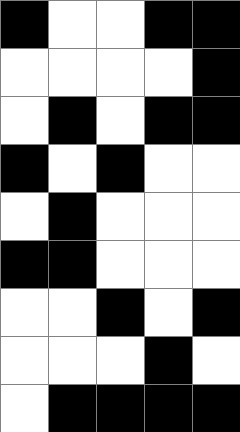[["black", "white", "white", "black", "black"], ["white", "white", "white", "white", "black"], ["white", "black", "white", "black", "black"], ["black", "white", "black", "white", "white"], ["white", "black", "white", "white", "white"], ["black", "black", "white", "white", "white"], ["white", "white", "black", "white", "black"], ["white", "white", "white", "black", "white"], ["white", "black", "black", "black", "black"]]